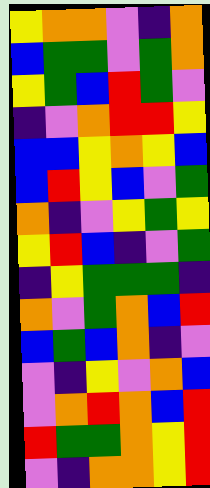[["yellow", "orange", "orange", "violet", "indigo", "orange"], ["blue", "green", "green", "violet", "green", "orange"], ["yellow", "green", "blue", "red", "green", "violet"], ["indigo", "violet", "orange", "red", "red", "yellow"], ["blue", "blue", "yellow", "orange", "yellow", "blue"], ["blue", "red", "yellow", "blue", "violet", "green"], ["orange", "indigo", "violet", "yellow", "green", "yellow"], ["yellow", "red", "blue", "indigo", "violet", "green"], ["indigo", "yellow", "green", "green", "green", "indigo"], ["orange", "violet", "green", "orange", "blue", "red"], ["blue", "green", "blue", "orange", "indigo", "violet"], ["violet", "indigo", "yellow", "violet", "orange", "blue"], ["violet", "orange", "red", "orange", "blue", "red"], ["red", "green", "green", "orange", "yellow", "red"], ["violet", "indigo", "orange", "orange", "yellow", "red"]]